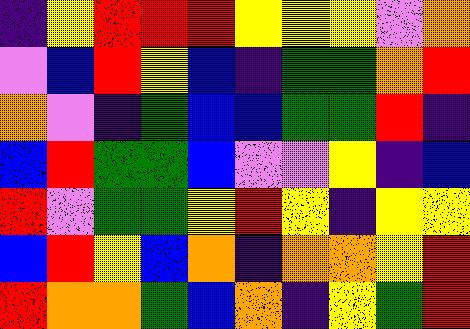[["indigo", "yellow", "red", "red", "red", "yellow", "yellow", "yellow", "violet", "orange"], ["violet", "blue", "red", "yellow", "blue", "indigo", "green", "green", "orange", "red"], ["orange", "violet", "indigo", "green", "blue", "blue", "green", "green", "red", "indigo"], ["blue", "red", "green", "green", "blue", "violet", "violet", "yellow", "indigo", "blue"], ["red", "violet", "green", "green", "yellow", "red", "yellow", "indigo", "yellow", "yellow"], ["blue", "red", "yellow", "blue", "orange", "indigo", "orange", "orange", "yellow", "red"], ["red", "orange", "orange", "green", "blue", "orange", "indigo", "yellow", "green", "red"]]